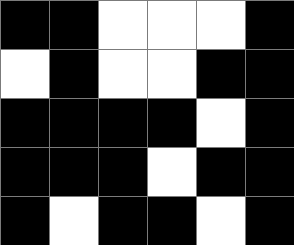[["black", "black", "white", "white", "white", "black"], ["white", "black", "white", "white", "black", "black"], ["black", "black", "black", "black", "white", "black"], ["black", "black", "black", "white", "black", "black"], ["black", "white", "black", "black", "white", "black"]]